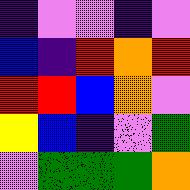[["indigo", "violet", "violet", "indigo", "violet"], ["blue", "indigo", "red", "orange", "red"], ["red", "red", "blue", "orange", "violet"], ["yellow", "blue", "indigo", "violet", "green"], ["violet", "green", "green", "green", "orange"]]